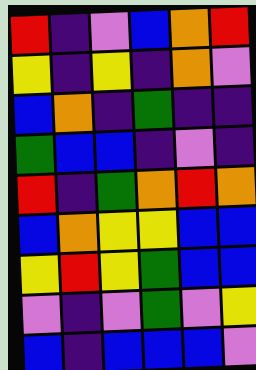[["red", "indigo", "violet", "blue", "orange", "red"], ["yellow", "indigo", "yellow", "indigo", "orange", "violet"], ["blue", "orange", "indigo", "green", "indigo", "indigo"], ["green", "blue", "blue", "indigo", "violet", "indigo"], ["red", "indigo", "green", "orange", "red", "orange"], ["blue", "orange", "yellow", "yellow", "blue", "blue"], ["yellow", "red", "yellow", "green", "blue", "blue"], ["violet", "indigo", "violet", "green", "violet", "yellow"], ["blue", "indigo", "blue", "blue", "blue", "violet"]]